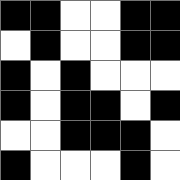[["black", "black", "white", "white", "black", "black"], ["white", "black", "white", "white", "black", "black"], ["black", "white", "black", "white", "white", "white"], ["black", "white", "black", "black", "white", "black"], ["white", "white", "black", "black", "black", "white"], ["black", "white", "white", "white", "black", "white"]]